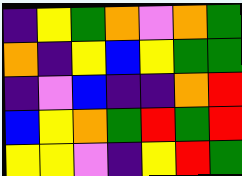[["indigo", "yellow", "green", "orange", "violet", "orange", "green"], ["orange", "indigo", "yellow", "blue", "yellow", "green", "green"], ["indigo", "violet", "blue", "indigo", "indigo", "orange", "red"], ["blue", "yellow", "orange", "green", "red", "green", "red"], ["yellow", "yellow", "violet", "indigo", "yellow", "red", "green"]]